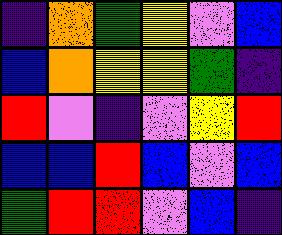[["indigo", "orange", "green", "yellow", "violet", "blue"], ["blue", "orange", "yellow", "yellow", "green", "indigo"], ["red", "violet", "indigo", "violet", "yellow", "red"], ["blue", "blue", "red", "blue", "violet", "blue"], ["green", "red", "red", "violet", "blue", "indigo"]]